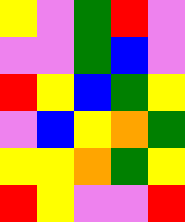[["yellow", "violet", "green", "red", "violet"], ["violet", "violet", "green", "blue", "violet"], ["red", "yellow", "blue", "green", "yellow"], ["violet", "blue", "yellow", "orange", "green"], ["yellow", "yellow", "orange", "green", "yellow"], ["red", "yellow", "violet", "violet", "red"]]